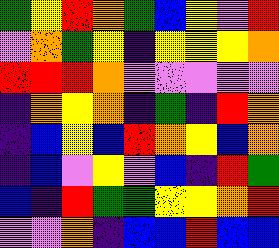[["green", "yellow", "red", "orange", "green", "blue", "yellow", "violet", "red"], ["violet", "orange", "green", "yellow", "indigo", "yellow", "yellow", "yellow", "orange"], ["red", "red", "red", "orange", "violet", "violet", "violet", "violet", "violet"], ["indigo", "orange", "yellow", "orange", "indigo", "green", "indigo", "red", "orange"], ["indigo", "blue", "yellow", "blue", "red", "orange", "yellow", "blue", "orange"], ["indigo", "blue", "violet", "yellow", "violet", "blue", "indigo", "red", "green"], ["blue", "indigo", "red", "green", "green", "yellow", "yellow", "orange", "red"], ["violet", "violet", "orange", "indigo", "blue", "blue", "red", "blue", "blue"]]